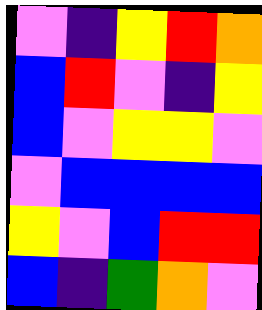[["violet", "indigo", "yellow", "red", "orange"], ["blue", "red", "violet", "indigo", "yellow"], ["blue", "violet", "yellow", "yellow", "violet"], ["violet", "blue", "blue", "blue", "blue"], ["yellow", "violet", "blue", "red", "red"], ["blue", "indigo", "green", "orange", "violet"]]